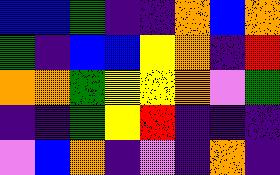[["blue", "blue", "green", "indigo", "indigo", "orange", "blue", "orange"], ["green", "indigo", "blue", "blue", "yellow", "orange", "indigo", "red"], ["orange", "orange", "green", "yellow", "yellow", "orange", "violet", "green"], ["indigo", "indigo", "green", "yellow", "red", "indigo", "indigo", "indigo"], ["violet", "blue", "orange", "indigo", "violet", "indigo", "orange", "indigo"]]